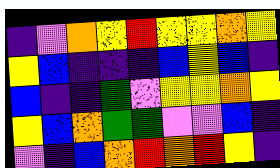[["indigo", "violet", "orange", "yellow", "red", "yellow", "yellow", "orange", "yellow"], ["yellow", "blue", "indigo", "indigo", "indigo", "blue", "yellow", "blue", "indigo"], ["blue", "indigo", "indigo", "green", "violet", "yellow", "yellow", "orange", "yellow"], ["yellow", "blue", "orange", "green", "green", "violet", "violet", "blue", "indigo"], ["violet", "indigo", "blue", "orange", "red", "orange", "red", "yellow", "indigo"]]